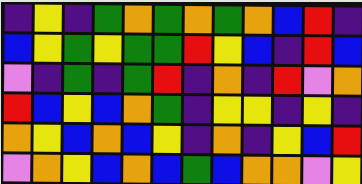[["indigo", "yellow", "indigo", "green", "orange", "green", "orange", "green", "orange", "blue", "red", "indigo"], ["blue", "yellow", "green", "yellow", "green", "green", "red", "yellow", "blue", "indigo", "red", "blue"], ["violet", "indigo", "green", "indigo", "green", "red", "indigo", "orange", "indigo", "red", "violet", "orange"], ["red", "blue", "yellow", "blue", "orange", "green", "indigo", "yellow", "yellow", "indigo", "yellow", "indigo"], ["orange", "yellow", "blue", "orange", "blue", "yellow", "indigo", "orange", "indigo", "yellow", "blue", "red"], ["violet", "orange", "yellow", "blue", "orange", "blue", "green", "blue", "orange", "orange", "violet", "yellow"]]